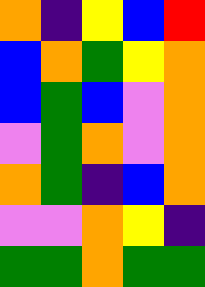[["orange", "indigo", "yellow", "blue", "red"], ["blue", "orange", "green", "yellow", "orange"], ["blue", "green", "blue", "violet", "orange"], ["violet", "green", "orange", "violet", "orange"], ["orange", "green", "indigo", "blue", "orange"], ["violet", "violet", "orange", "yellow", "indigo"], ["green", "green", "orange", "green", "green"]]